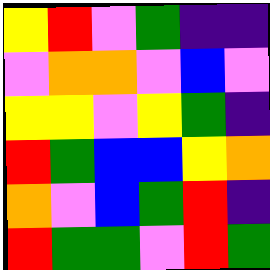[["yellow", "red", "violet", "green", "indigo", "indigo"], ["violet", "orange", "orange", "violet", "blue", "violet"], ["yellow", "yellow", "violet", "yellow", "green", "indigo"], ["red", "green", "blue", "blue", "yellow", "orange"], ["orange", "violet", "blue", "green", "red", "indigo"], ["red", "green", "green", "violet", "red", "green"]]